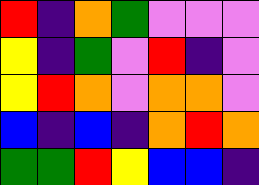[["red", "indigo", "orange", "green", "violet", "violet", "violet"], ["yellow", "indigo", "green", "violet", "red", "indigo", "violet"], ["yellow", "red", "orange", "violet", "orange", "orange", "violet"], ["blue", "indigo", "blue", "indigo", "orange", "red", "orange"], ["green", "green", "red", "yellow", "blue", "blue", "indigo"]]